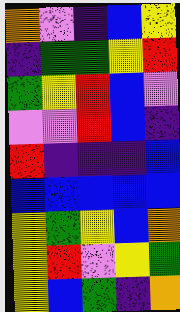[["orange", "violet", "indigo", "blue", "yellow"], ["indigo", "green", "green", "yellow", "red"], ["green", "yellow", "red", "blue", "violet"], ["violet", "violet", "red", "blue", "indigo"], ["red", "indigo", "indigo", "indigo", "blue"], ["blue", "blue", "blue", "blue", "blue"], ["yellow", "green", "yellow", "blue", "orange"], ["yellow", "red", "violet", "yellow", "green"], ["yellow", "blue", "green", "indigo", "orange"]]